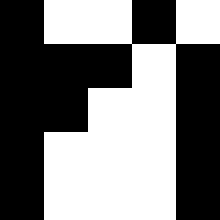[["black", "white", "white", "black", "white"], ["black", "black", "black", "white", "black"], ["black", "black", "white", "white", "black"], ["black", "white", "white", "white", "black"], ["black", "white", "white", "white", "black"]]